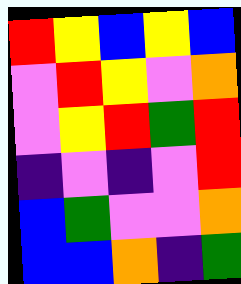[["red", "yellow", "blue", "yellow", "blue"], ["violet", "red", "yellow", "violet", "orange"], ["violet", "yellow", "red", "green", "red"], ["indigo", "violet", "indigo", "violet", "red"], ["blue", "green", "violet", "violet", "orange"], ["blue", "blue", "orange", "indigo", "green"]]